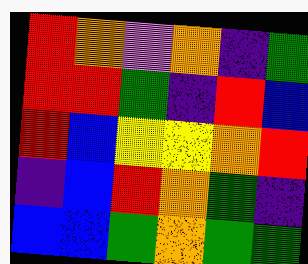[["red", "orange", "violet", "orange", "indigo", "green"], ["red", "red", "green", "indigo", "red", "blue"], ["red", "blue", "yellow", "yellow", "orange", "red"], ["indigo", "blue", "red", "orange", "green", "indigo"], ["blue", "blue", "green", "orange", "green", "green"]]